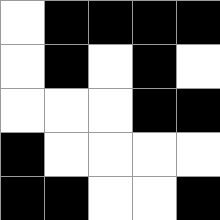[["white", "black", "black", "black", "black"], ["white", "black", "white", "black", "white"], ["white", "white", "white", "black", "black"], ["black", "white", "white", "white", "white"], ["black", "black", "white", "white", "black"]]